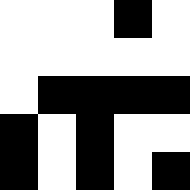[["white", "white", "white", "black", "white"], ["white", "white", "white", "white", "white"], ["white", "black", "black", "black", "black"], ["black", "white", "black", "white", "white"], ["black", "white", "black", "white", "black"]]